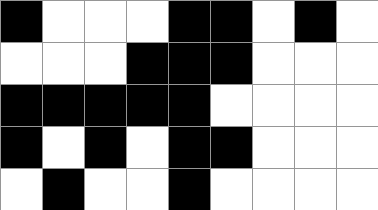[["black", "white", "white", "white", "black", "black", "white", "black", "white"], ["white", "white", "white", "black", "black", "black", "white", "white", "white"], ["black", "black", "black", "black", "black", "white", "white", "white", "white"], ["black", "white", "black", "white", "black", "black", "white", "white", "white"], ["white", "black", "white", "white", "black", "white", "white", "white", "white"]]